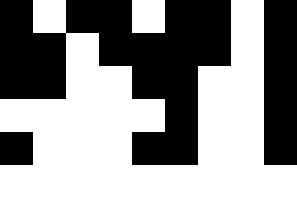[["black", "white", "black", "black", "white", "black", "black", "white", "black"], ["black", "black", "white", "black", "black", "black", "black", "white", "black"], ["black", "black", "white", "white", "black", "black", "white", "white", "black"], ["white", "white", "white", "white", "white", "black", "white", "white", "black"], ["black", "white", "white", "white", "black", "black", "white", "white", "black"], ["white", "white", "white", "white", "white", "white", "white", "white", "white"]]